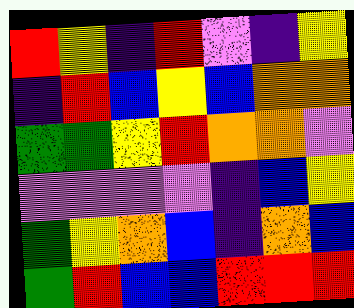[["red", "yellow", "indigo", "red", "violet", "indigo", "yellow"], ["indigo", "red", "blue", "yellow", "blue", "orange", "orange"], ["green", "green", "yellow", "red", "orange", "orange", "violet"], ["violet", "violet", "violet", "violet", "indigo", "blue", "yellow"], ["green", "yellow", "orange", "blue", "indigo", "orange", "blue"], ["green", "red", "blue", "blue", "red", "red", "red"]]